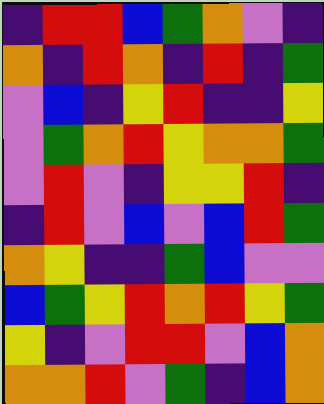[["indigo", "red", "red", "blue", "green", "orange", "violet", "indigo"], ["orange", "indigo", "red", "orange", "indigo", "red", "indigo", "green"], ["violet", "blue", "indigo", "yellow", "red", "indigo", "indigo", "yellow"], ["violet", "green", "orange", "red", "yellow", "orange", "orange", "green"], ["violet", "red", "violet", "indigo", "yellow", "yellow", "red", "indigo"], ["indigo", "red", "violet", "blue", "violet", "blue", "red", "green"], ["orange", "yellow", "indigo", "indigo", "green", "blue", "violet", "violet"], ["blue", "green", "yellow", "red", "orange", "red", "yellow", "green"], ["yellow", "indigo", "violet", "red", "red", "violet", "blue", "orange"], ["orange", "orange", "red", "violet", "green", "indigo", "blue", "orange"]]